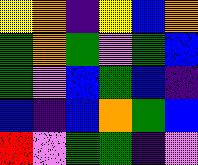[["yellow", "orange", "indigo", "yellow", "blue", "orange"], ["green", "orange", "green", "violet", "green", "blue"], ["green", "violet", "blue", "green", "blue", "indigo"], ["blue", "indigo", "blue", "orange", "green", "blue"], ["red", "violet", "green", "green", "indigo", "violet"]]